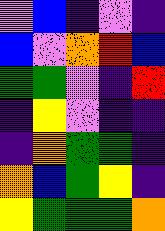[["violet", "blue", "indigo", "violet", "indigo"], ["blue", "violet", "orange", "red", "blue"], ["green", "green", "violet", "indigo", "red"], ["indigo", "yellow", "violet", "indigo", "indigo"], ["indigo", "orange", "green", "green", "indigo"], ["orange", "blue", "green", "yellow", "indigo"], ["yellow", "green", "green", "green", "orange"]]